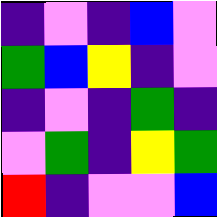[["indigo", "violet", "indigo", "blue", "violet"], ["green", "blue", "yellow", "indigo", "violet"], ["indigo", "violet", "indigo", "green", "indigo"], ["violet", "green", "indigo", "yellow", "green"], ["red", "indigo", "violet", "violet", "blue"]]